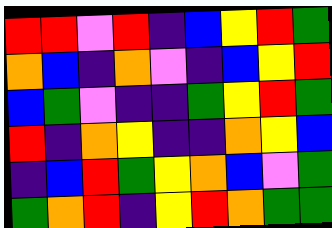[["red", "red", "violet", "red", "indigo", "blue", "yellow", "red", "green"], ["orange", "blue", "indigo", "orange", "violet", "indigo", "blue", "yellow", "red"], ["blue", "green", "violet", "indigo", "indigo", "green", "yellow", "red", "green"], ["red", "indigo", "orange", "yellow", "indigo", "indigo", "orange", "yellow", "blue"], ["indigo", "blue", "red", "green", "yellow", "orange", "blue", "violet", "green"], ["green", "orange", "red", "indigo", "yellow", "red", "orange", "green", "green"]]